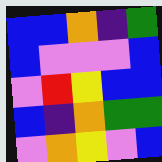[["blue", "blue", "orange", "indigo", "green"], ["blue", "violet", "violet", "violet", "blue"], ["violet", "red", "yellow", "blue", "blue"], ["blue", "indigo", "orange", "green", "green"], ["violet", "orange", "yellow", "violet", "blue"]]